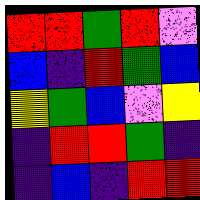[["red", "red", "green", "red", "violet"], ["blue", "indigo", "red", "green", "blue"], ["yellow", "green", "blue", "violet", "yellow"], ["indigo", "red", "red", "green", "indigo"], ["indigo", "blue", "indigo", "red", "red"]]